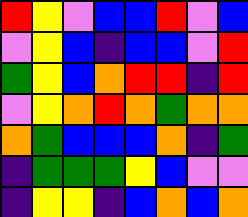[["red", "yellow", "violet", "blue", "blue", "red", "violet", "blue"], ["violet", "yellow", "blue", "indigo", "blue", "blue", "violet", "red"], ["green", "yellow", "blue", "orange", "red", "red", "indigo", "red"], ["violet", "yellow", "orange", "red", "orange", "green", "orange", "orange"], ["orange", "green", "blue", "blue", "blue", "orange", "indigo", "green"], ["indigo", "green", "green", "green", "yellow", "blue", "violet", "violet"], ["indigo", "yellow", "yellow", "indigo", "blue", "orange", "blue", "orange"]]